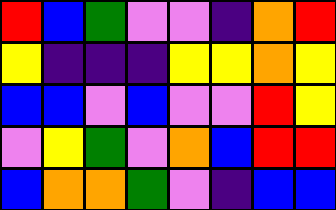[["red", "blue", "green", "violet", "violet", "indigo", "orange", "red"], ["yellow", "indigo", "indigo", "indigo", "yellow", "yellow", "orange", "yellow"], ["blue", "blue", "violet", "blue", "violet", "violet", "red", "yellow"], ["violet", "yellow", "green", "violet", "orange", "blue", "red", "red"], ["blue", "orange", "orange", "green", "violet", "indigo", "blue", "blue"]]